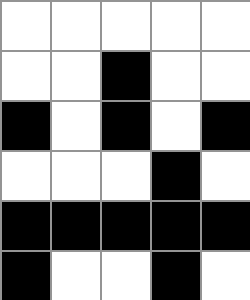[["white", "white", "white", "white", "white"], ["white", "white", "black", "white", "white"], ["black", "white", "black", "white", "black"], ["white", "white", "white", "black", "white"], ["black", "black", "black", "black", "black"], ["black", "white", "white", "black", "white"]]